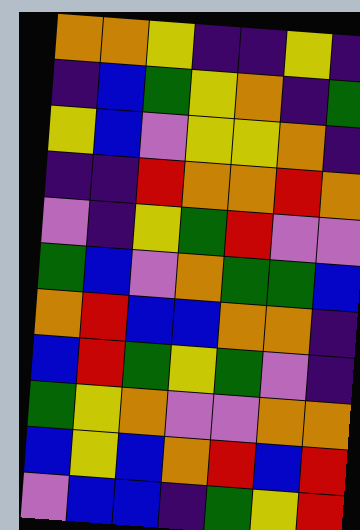[["orange", "orange", "yellow", "indigo", "indigo", "yellow", "indigo"], ["indigo", "blue", "green", "yellow", "orange", "indigo", "green"], ["yellow", "blue", "violet", "yellow", "yellow", "orange", "indigo"], ["indigo", "indigo", "red", "orange", "orange", "red", "orange"], ["violet", "indigo", "yellow", "green", "red", "violet", "violet"], ["green", "blue", "violet", "orange", "green", "green", "blue"], ["orange", "red", "blue", "blue", "orange", "orange", "indigo"], ["blue", "red", "green", "yellow", "green", "violet", "indigo"], ["green", "yellow", "orange", "violet", "violet", "orange", "orange"], ["blue", "yellow", "blue", "orange", "red", "blue", "red"], ["violet", "blue", "blue", "indigo", "green", "yellow", "red"]]